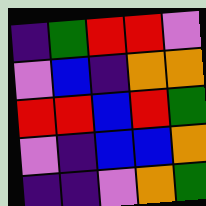[["indigo", "green", "red", "red", "violet"], ["violet", "blue", "indigo", "orange", "orange"], ["red", "red", "blue", "red", "green"], ["violet", "indigo", "blue", "blue", "orange"], ["indigo", "indigo", "violet", "orange", "green"]]